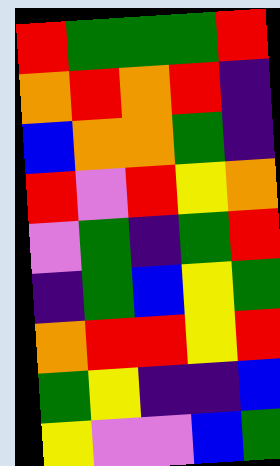[["red", "green", "green", "green", "red"], ["orange", "red", "orange", "red", "indigo"], ["blue", "orange", "orange", "green", "indigo"], ["red", "violet", "red", "yellow", "orange"], ["violet", "green", "indigo", "green", "red"], ["indigo", "green", "blue", "yellow", "green"], ["orange", "red", "red", "yellow", "red"], ["green", "yellow", "indigo", "indigo", "blue"], ["yellow", "violet", "violet", "blue", "green"]]